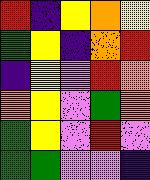[["red", "indigo", "yellow", "orange", "yellow"], ["green", "yellow", "indigo", "orange", "red"], ["indigo", "yellow", "violet", "red", "orange"], ["orange", "yellow", "violet", "green", "orange"], ["green", "yellow", "violet", "red", "violet"], ["green", "green", "violet", "violet", "indigo"]]